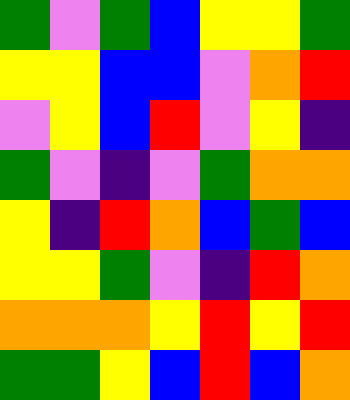[["green", "violet", "green", "blue", "yellow", "yellow", "green"], ["yellow", "yellow", "blue", "blue", "violet", "orange", "red"], ["violet", "yellow", "blue", "red", "violet", "yellow", "indigo"], ["green", "violet", "indigo", "violet", "green", "orange", "orange"], ["yellow", "indigo", "red", "orange", "blue", "green", "blue"], ["yellow", "yellow", "green", "violet", "indigo", "red", "orange"], ["orange", "orange", "orange", "yellow", "red", "yellow", "red"], ["green", "green", "yellow", "blue", "red", "blue", "orange"]]